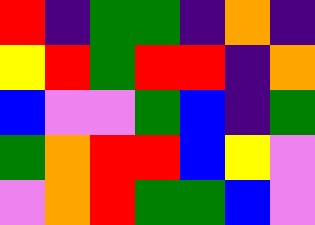[["red", "indigo", "green", "green", "indigo", "orange", "indigo"], ["yellow", "red", "green", "red", "red", "indigo", "orange"], ["blue", "violet", "violet", "green", "blue", "indigo", "green"], ["green", "orange", "red", "red", "blue", "yellow", "violet"], ["violet", "orange", "red", "green", "green", "blue", "violet"]]